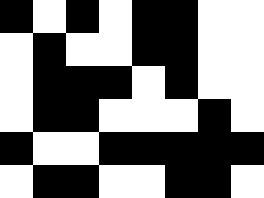[["black", "white", "black", "white", "black", "black", "white", "white"], ["white", "black", "white", "white", "black", "black", "white", "white"], ["white", "black", "black", "black", "white", "black", "white", "white"], ["white", "black", "black", "white", "white", "white", "black", "white"], ["black", "white", "white", "black", "black", "black", "black", "black"], ["white", "black", "black", "white", "white", "black", "black", "white"]]